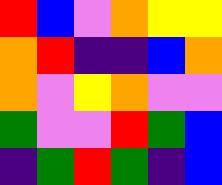[["red", "blue", "violet", "orange", "yellow", "yellow"], ["orange", "red", "indigo", "indigo", "blue", "orange"], ["orange", "violet", "yellow", "orange", "violet", "violet"], ["green", "violet", "violet", "red", "green", "blue"], ["indigo", "green", "red", "green", "indigo", "blue"]]